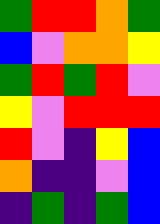[["green", "red", "red", "orange", "green"], ["blue", "violet", "orange", "orange", "yellow"], ["green", "red", "green", "red", "violet"], ["yellow", "violet", "red", "red", "red"], ["red", "violet", "indigo", "yellow", "blue"], ["orange", "indigo", "indigo", "violet", "blue"], ["indigo", "green", "indigo", "green", "blue"]]